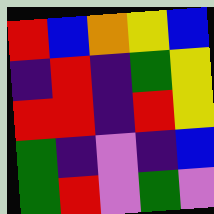[["red", "blue", "orange", "yellow", "blue"], ["indigo", "red", "indigo", "green", "yellow"], ["red", "red", "indigo", "red", "yellow"], ["green", "indigo", "violet", "indigo", "blue"], ["green", "red", "violet", "green", "violet"]]